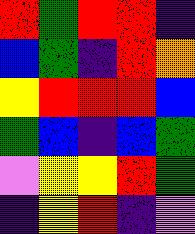[["red", "green", "red", "red", "indigo"], ["blue", "green", "indigo", "red", "orange"], ["yellow", "red", "red", "red", "blue"], ["green", "blue", "indigo", "blue", "green"], ["violet", "yellow", "yellow", "red", "green"], ["indigo", "yellow", "red", "indigo", "violet"]]